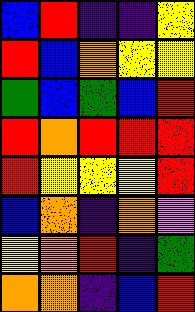[["blue", "red", "indigo", "indigo", "yellow"], ["red", "blue", "orange", "yellow", "yellow"], ["green", "blue", "green", "blue", "red"], ["red", "orange", "red", "red", "red"], ["red", "yellow", "yellow", "yellow", "red"], ["blue", "orange", "indigo", "orange", "violet"], ["yellow", "orange", "red", "indigo", "green"], ["orange", "orange", "indigo", "blue", "red"]]